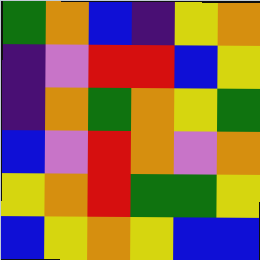[["green", "orange", "blue", "indigo", "yellow", "orange"], ["indigo", "violet", "red", "red", "blue", "yellow"], ["indigo", "orange", "green", "orange", "yellow", "green"], ["blue", "violet", "red", "orange", "violet", "orange"], ["yellow", "orange", "red", "green", "green", "yellow"], ["blue", "yellow", "orange", "yellow", "blue", "blue"]]